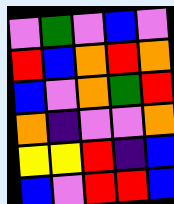[["violet", "green", "violet", "blue", "violet"], ["red", "blue", "orange", "red", "orange"], ["blue", "violet", "orange", "green", "red"], ["orange", "indigo", "violet", "violet", "orange"], ["yellow", "yellow", "red", "indigo", "blue"], ["blue", "violet", "red", "red", "blue"]]